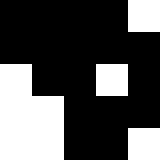[["black", "black", "black", "black", "white"], ["black", "black", "black", "black", "black"], ["white", "black", "black", "white", "black"], ["white", "white", "black", "black", "black"], ["white", "white", "black", "black", "white"]]